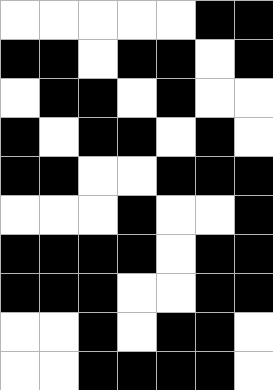[["white", "white", "white", "white", "white", "black", "black"], ["black", "black", "white", "black", "black", "white", "black"], ["white", "black", "black", "white", "black", "white", "white"], ["black", "white", "black", "black", "white", "black", "white"], ["black", "black", "white", "white", "black", "black", "black"], ["white", "white", "white", "black", "white", "white", "black"], ["black", "black", "black", "black", "white", "black", "black"], ["black", "black", "black", "white", "white", "black", "black"], ["white", "white", "black", "white", "black", "black", "white"], ["white", "white", "black", "black", "black", "black", "white"]]